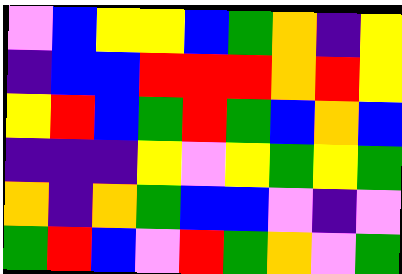[["violet", "blue", "yellow", "yellow", "blue", "green", "orange", "indigo", "yellow"], ["indigo", "blue", "blue", "red", "red", "red", "orange", "red", "yellow"], ["yellow", "red", "blue", "green", "red", "green", "blue", "orange", "blue"], ["indigo", "indigo", "indigo", "yellow", "violet", "yellow", "green", "yellow", "green"], ["orange", "indigo", "orange", "green", "blue", "blue", "violet", "indigo", "violet"], ["green", "red", "blue", "violet", "red", "green", "orange", "violet", "green"]]